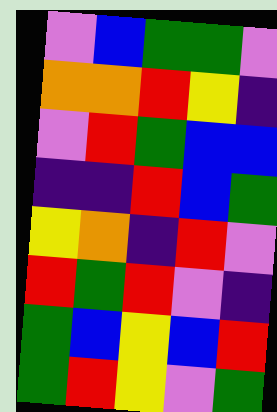[["violet", "blue", "green", "green", "violet"], ["orange", "orange", "red", "yellow", "indigo"], ["violet", "red", "green", "blue", "blue"], ["indigo", "indigo", "red", "blue", "green"], ["yellow", "orange", "indigo", "red", "violet"], ["red", "green", "red", "violet", "indigo"], ["green", "blue", "yellow", "blue", "red"], ["green", "red", "yellow", "violet", "green"]]